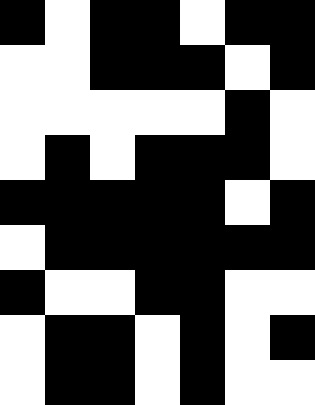[["black", "white", "black", "black", "white", "black", "black"], ["white", "white", "black", "black", "black", "white", "black"], ["white", "white", "white", "white", "white", "black", "white"], ["white", "black", "white", "black", "black", "black", "white"], ["black", "black", "black", "black", "black", "white", "black"], ["white", "black", "black", "black", "black", "black", "black"], ["black", "white", "white", "black", "black", "white", "white"], ["white", "black", "black", "white", "black", "white", "black"], ["white", "black", "black", "white", "black", "white", "white"]]